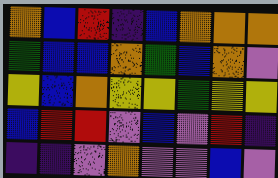[["orange", "blue", "red", "indigo", "blue", "orange", "orange", "orange"], ["green", "blue", "blue", "orange", "green", "blue", "orange", "violet"], ["yellow", "blue", "orange", "yellow", "yellow", "green", "yellow", "yellow"], ["blue", "red", "red", "violet", "blue", "violet", "red", "indigo"], ["indigo", "indigo", "violet", "orange", "violet", "violet", "blue", "violet"]]